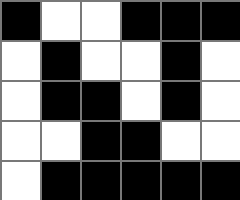[["black", "white", "white", "black", "black", "black"], ["white", "black", "white", "white", "black", "white"], ["white", "black", "black", "white", "black", "white"], ["white", "white", "black", "black", "white", "white"], ["white", "black", "black", "black", "black", "black"]]